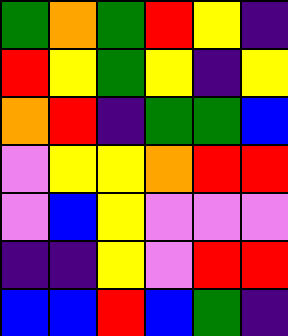[["green", "orange", "green", "red", "yellow", "indigo"], ["red", "yellow", "green", "yellow", "indigo", "yellow"], ["orange", "red", "indigo", "green", "green", "blue"], ["violet", "yellow", "yellow", "orange", "red", "red"], ["violet", "blue", "yellow", "violet", "violet", "violet"], ["indigo", "indigo", "yellow", "violet", "red", "red"], ["blue", "blue", "red", "blue", "green", "indigo"]]